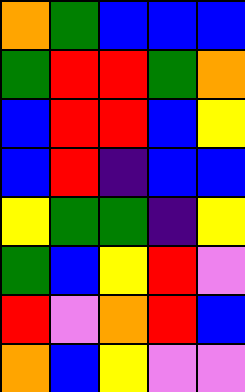[["orange", "green", "blue", "blue", "blue"], ["green", "red", "red", "green", "orange"], ["blue", "red", "red", "blue", "yellow"], ["blue", "red", "indigo", "blue", "blue"], ["yellow", "green", "green", "indigo", "yellow"], ["green", "blue", "yellow", "red", "violet"], ["red", "violet", "orange", "red", "blue"], ["orange", "blue", "yellow", "violet", "violet"]]